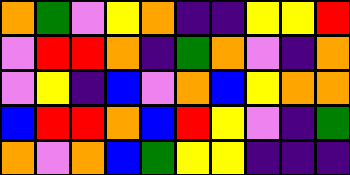[["orange", "green", "violet", "yellow", "orange", "indigo", "indigo", "yellow", "yellow", "red"], ["violet", "red", "red", "orange", "indigo", "green", "orange", "violet", "indigo", "orange"], ["violet", "yellow", "indigo", "blue", "violet", "orange", "blue", "yellow", "orange", "orange"], ["blue", "red", "red", "orange", "blue", "red", "yellow", "violet", "indigo", "green"], ["orange", "violet", "orange", "blue", "green", "yellow", "yellow", "indigo", "indigo", "indigo"]]